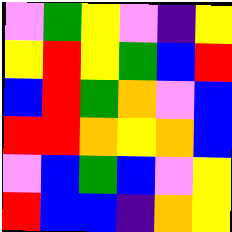[["violet", "green", "yellow", "violet", "indigo", "yellow"], ["yellow", "red", "yellow", "green", "blue", "red"], ["blue", "red", "green", "orange", "violet", "blue"], ["red", "red", "orange", "yellow", "orange", "blue"], ["violet", "blue", "green", "blue", "violet", "yellow"], ["red", "blue", "blue", "indigo", "orange", "yellow"]]